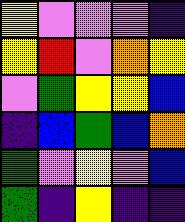[["yellow", "violet", "violet", "violet", "indigo"], ["yellow", "red", "violet", "orange", "yellow"], ["violet", "green", "yellow", "yellow", "blue"], ["indigo", "blue", "green", "blue", "orange"], ["green", "violet", "yellow", "violet", "blue"], ["green", "indigo", "yellow", "indigo", "indigo"]]